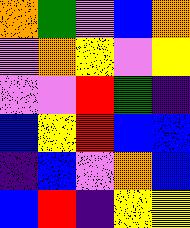[["orange", "green", "violet", "blue", "orange"], ["violet", "orange", "yellow", "violet", "yellow"], ["violet", "violet", "red", "green", "indigo"], ["blue", "yellow", "red", "blue", "blue"], ["indigo", "blue", "violet", "orange", "blue"], ["blue", "red", "indigo", "yellow", "yellow"]]